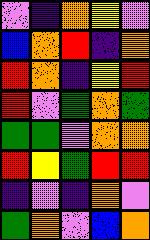[["violet", "indigo", "orange", "yellow", "violet"], ["blue", "orange", "red", "indigo", "orange"], ["red", "orange", "indigo", "yellow", "red"], ["red", "violet", "green", "orange", "green"], ["green", "green", "violet", "orange", "orange"], ["red", "yellow", "green", "red", "red"], ["indigo", "violet", "indigo", "orange", "violet"], ["green", "orange", "violet", "blue", "orange"]]